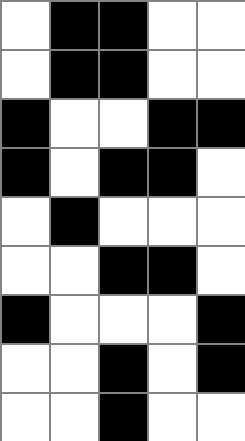[["white", "black", "black", "white", "white"], ["white", "black", "black", "white", "white"], ["black", "white", "white", "black", "black"], ["black", "white", "black", "black", "white"], ["white", "black", "white", "white", "white"], ["white", "white", "black", "black", "white"], ["black", "white", "white", "white", "black"], ["white", "white", "black", "white", "black"], ["white", "white", "black", "white", "white"]]